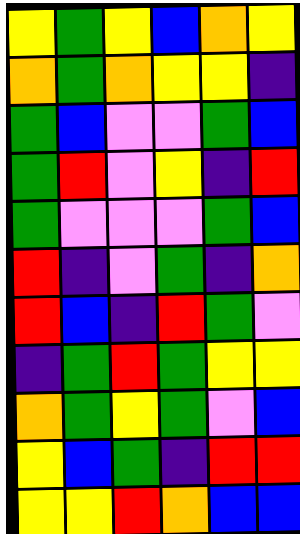[["yellow", "green", "yellow", "blue", "orange", "yellow"], ["orange", "green", "orange", "yellow", "yellow", "indigo"], ["green", "blue", "violet", "violet", "green", "blue"], ["green", "red", "violet", "yellow", "indigo", "red"], ["green", "violet", "violet", "violet", "green", "blue"], ["red", "indigo", "violet", "green", "indigo", "orange"], ["red", "blue", "indigo", "red", "green", "violet"], ["indigo", "green", "red", "green", "yellow", "yellow"], ["orange", "green", "yellow", "green", "violet", "blue"], ["yellow", "blue", "green", "indigo", "red", "red"], ["yellow", "yellow", "red", "orange", "blue", "blue"]]